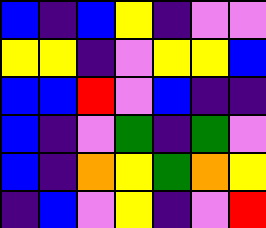[["blue", "indigo", "blue", "yellow", "indigo", "violet", "violet"], ["yellow", "yellow", "indigo", "violet", "yellow", "yellow", "blue"], ["blue", "blue", "red", "violet", "blue", "indigo", "indigo"], ["blue", "indigo", "violet", "green", "indigo", "green", "violet"], ["blue", "indigo", "orange", "yellow", "green", "orange", "yellow"], ["indigo", "blue", "violet", "yellow", "indigo", "violet", "red"]]